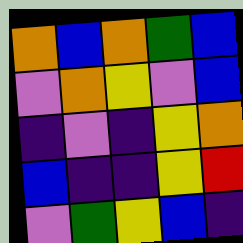[["orange", "blue", "orange", "green", "blue"], ["violet", "orange", "yellow", "violet", "blue"], ["indigo", "violet", "indigo", "yellow", "orange"], ["blue", "indigo", "indigo", "yellow", "red"], ["violet", "green", "yellow", "blue", "indigo"]]